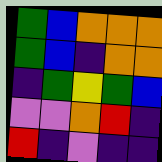[["green", "blue", "orange", "orange", "orange"], ["green", "blue", "indigo", "orange", "orange"], ["indigo", "green", "yellow", "green", "blue"], ["violet", "violet", "orange", "red", "indigo"], ["red", "indigo", "violet", "indigo", "indigo"]]